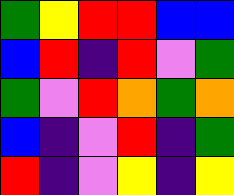[["green", "yellow", "red", "red", "blue", "blue"], ["blue", "red", "indigo", "red", "violet", "green"], ["green", "violet", "red", "orange", "green", "orange"], ["blue", "indigo", "violet", "red", "indigo", "green"], ["red", "indigo", "violet", "yellow", "indigo", "yellow"]]